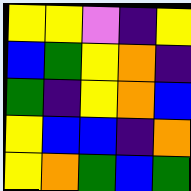[["yellow", "yellow", "violet", "indigo", "yellow"], ["blue", "green", "yellow", "orange", "indigo"], ["green", "indigo", "yellow", "orange", "blue"], ["yellow", "blue", "blue", "indigo", "orange"], ["yellow", "orange", "green", "blue", "green"]]